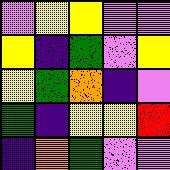[["violet", "yellow", "yellow", "violet", "violet"], ["yellow", "indigo", "green", "violet", "yellow"], ["yellow", "green", "orange", "indigo", "violet"], ["green", "indigo", "yellow", "yellow", "red"], ["indigo", "orange", "green", "violet", "violet"]]